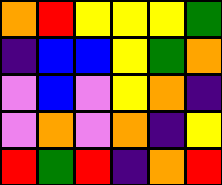[["orange", "red", "yellow", "yellow", "yellow", "green"], ["indigo", "blue", "blue", "yellow", "green", "orange"], ["violet", "blue", "violet", "yellow", "orange", "indigo"], ["violet", "orange", "violet", "orange", "indigo", "yellow"], ["red", "green", "red", "indigo", "orange", "red"]]